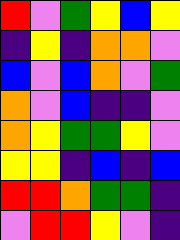[["red", "violet", "green", "yellow", "blue", "yellow"], ["indigo", "yellow", "indigo", "orange", "orange", "violet"], ["blue", "violet", "blue", "orange", "violet", "green"], ["orange", "violet", "blue", "indigo", "indigo", "violet"], ["orange", "yellow", "green", "green", "yellow", "violet"], ["yellow", "yellow", "indigo", "blue", "indigo", "blue"], ["red", "red", "orange", "green", "green", "indigo"], ["violet", "red", "red", "yellow", "violet", "indigo"]]